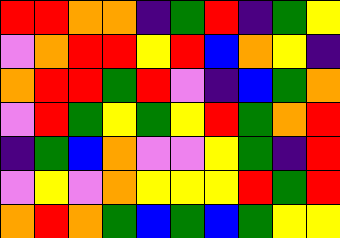[["red", "red", "orange", "orange", "indigo", "green", "red", "indigo", "green", "yellow"], ["violet", "orange", "red", "red", "yellow", "red", "blue", "orange", "yellow", "indigo"], ["orange", "red", "red", "green", "red", "violet", "indigo", "blue", "green", "orange"], ["violet", "red", "green", "yellow", "green", "yellow", "red", "green", "orange", "red"], ["indigo", "green", "blue", "orange", "violet", "violet", "yellow", "green", "indigo", "red"], ["violet", "yellow", "violet", "orange", "yellow", "yellow", "yellow", "red", "green", "red"], ["orange", "red", "orange", "green", "blue", "green", "blue", "green", "yellow", "yellow"]]